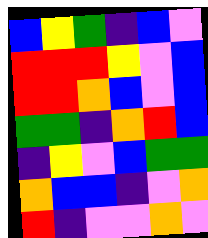[["blue", "yellow", "green", "indigo", "blue", "violet"], ["red", "red", "red", "yellow", "violet", "blue"], ["red", "red", "orange", "blue", "violet", "blue"], ["green", "green", "indigo", "orange", "red", "blue"], ["indigo", "yellow", "violet", "blue", "green", "green"], ["orange", "blue", "blue", "indigo", "violet", "orange"], ["red", "indigo", "violet", "violet", "orange", "violet"]]